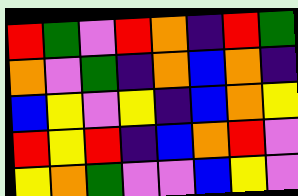[["red", "green", "violet", "red", "orange", "indigo", "red", "green"], ["orange", "violet", "green", "indigo", "orange", "blue", "orange", "indigo"], ["blue", "yellow", "violet", "yellow", "indigo", "blue", "orange", "yellow"], ["red", "yellow", "red", "indigo", "blue", "orange", "red", "violet"], ["yellow", "orange", "green", "violet", "violet", "blue", "yellow", "violet"]]